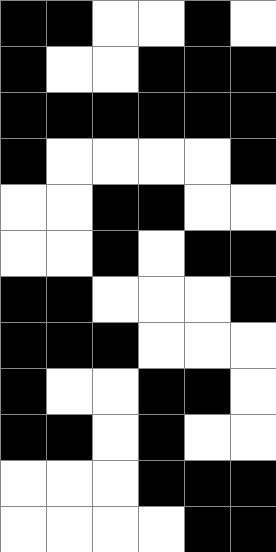[["black", "black", "white", "white", "black", "white"], ["black", "white", "white", "black", "black", "black"], ["black", "black", "black", "black", "black", "black"], ["black", "white", "white", "white", "white", "black"], ["white", "white", "black", "black", "white", "white"], ["white", "white", "black", "white", "black", "black"], ["black", "black", "white", "white", "white", "black"], ["black", "black", "black", "white", "white", "white"], ["black", "white", "white", "black", "black", "white"], ["black", "black", "white", "black", "white", "white"], ["white", "white", "white", "black", "black", "black"], ["white", "white", "white", "white", "black", "black"]]